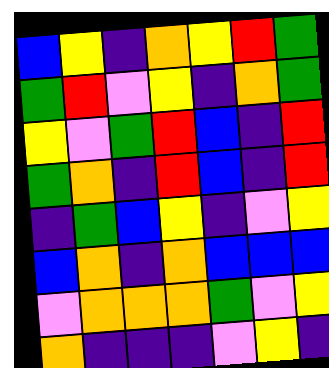[["blue", "yellow", "indigo", "orange", "yellow", "red", "green"], ["green", "red", "violet", "yellow", "indigo", "orange", "green"], ["yellow", "violet", "green", "red", "blue", "indigo", "red"], ["green", "orange", "indigo", "red", "blue", "indigo", "red"], ["indigo", "green", "blue", "yellow", "indigo", "violet", "yellow"], ["blue", "orange", "indigo", "orange", "blue", "blue", "blue"], ["violet", "orange", "orange", "orange", "green", "violet", "yellow"], ["orange", "indigo", "indigo", "indigo", "violet", "yellow", "indigo"]]